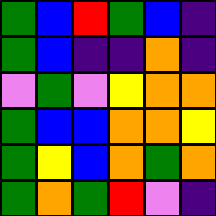[["green", "blue", "red", "green", "blue", "indigo"], ["green", "blue", "indigo", "indigo", "orange", "indigo"], ["violet", "green", "violet", "yellow", "orange", "orange"], ["green", "blue", "blue", "orange", "orange", "yellow"], ["green", "yellow", "blue", "orange", "green", "orange"], ["green", "orange", "green", "red", "violet", "indigo"]]